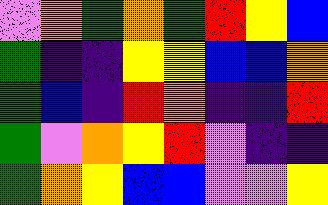[["violet", "orange", "green", "orange", "green", "red", "yellow", "blue"], ["green", "indigo", "indigo", "yellow", "yellow", "blue", "blue", "orange"], ["green", "blue", "indigo", "red", "orange", "indigo", "indigo", "red"], ["green", "violet", "orange", "yellow", "red", "violet", "indigo", "indigo"], ["green", "orange", "yellow", "blue", "blue", "violet", "violet", "yellow"]]